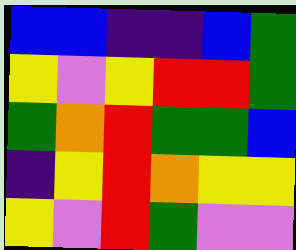[["blue", "blue", "indigo", "indigo", "blue", "green"], ["yellow", "violet", "yellow", "red", "red", "green"], ["green", "orange", "red", "green", "green", "blue"], ["indigo", "yellow", "red", "orange", "yellow", "yellow"], ["yellow", "violet", "red", "green", "violet", "violet"]]